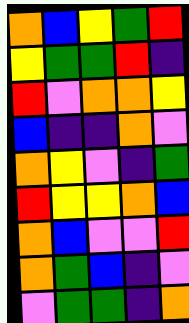[["orange", "blue", "yellow", "green", "red"], ["yellow", "green", "green", "red", "indigo"], ["red", "violet", "orange", "orange", "yellow"], ["blue", "indigo", "indigo", "orange", "violet"], ["orange", "yellow", "violet", "indigo", "green"], ["red", "yellow", "yellow", "orange", "blue"], ["orange", "blue", "violet", "violet", "red"], ["orange", "green", "blue", "indigo", "violet"], ["violet", "green", "green", "indigo", "orange"]]